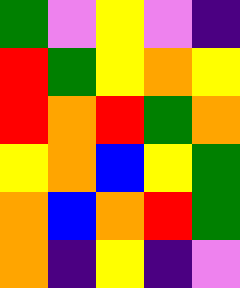[["green", "violet", "yellow", "violet", "indigo"], ["red", "green", "yellow", "orange", "yellow"], ["red", "orange", "red", "green", "orange"], ["yellow", "orange", "blue", "yellow", "green"], ["orange", "blue", "orange", "red", "green"], ["orange", "indigo", "yellow", "indigo", "violet"]]